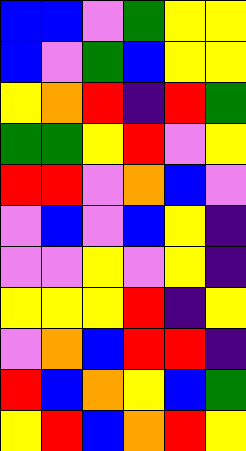[["blue", "blue", "violet", "green", "yellow", "yellow"], ["blue", "violet", "green", "blue", "yellow", "yellow"], ["yellow", "orange", "red", "indigo", "red", "green"], ["green", "green", "yellow", "red", "violet", "yellow"], ["red", "red", "violet", "orange", "blue", "violet"], ["violet", "blue", "violet", "blue", "yellow", "indigo"], ["violet", "violet", "yellow", "violet", "yellow", "indigo"], ["yellow", "yellow", "yellow", "red", "indigo", "yellow"], ["violet", "orange", "blue", "red", "red", "indigo"], ["red", "blue", "orange", "yellow", "blue", "green"], ["yellow", "red", "blue", "orange", "red", "yellow"]]